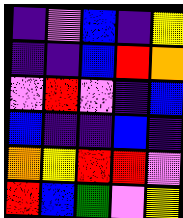[["indigo", "violet", "blue", "indigo", "yellow"], ["indigo", "indigo", "blue", "red", "orange"], ["violet", "red", "violet", "indigo", "blue"], ["blue", "indigo", "indigo", "blue", "indigo"], ["orange", "yellow", "red", "red", "violet"], ["red", "blue", "green", "violet", "yellow"]]